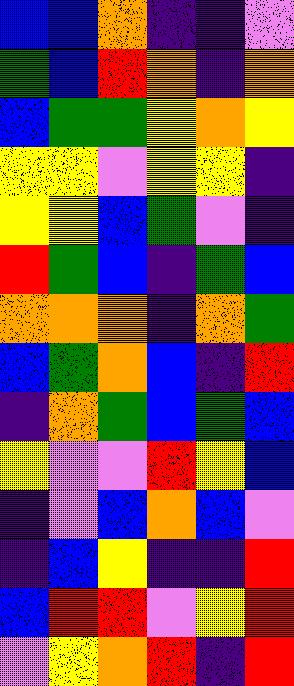[["blue", "blue", "orange", "indigo", "indigo", "violet"], ["green", "blue", "red", "orange", "indigo", "orange"], ["blue", "green", "green", "yellow", "orange", "yellow"], ["yellow", "yellow", "violet", "yellow", "yellow", "indigo"], ["yellow", "yellow", "blue", "green", "violet", "indigo"], ["red", "green", "blue", "indigo", "green", "blue"], ["orange", "orange", "orange", "indigo", "orange", "green"], ["blue", "green", "orange", "blue", "indigo", "red"], ["indigo", "orange", "green", "blue", "green", "blue"], ["yellow", "violet", "violet", "red", "yellow", "blue"], ["indigo", "violet", "blue", "orange", "blue", "violet"], ["indigo", "blue", "yellow", "indigo", "indigo", "red"], ["blue", "red", "red", "violet", "yellow", "red"], ["violet", "yellow", "orange", "red", "indigo", "red"]]